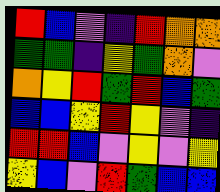[["red", "blue", "violet", "indigo", "red", "orange", "orange"], ["green", "green", "indigo", "yellow", "green", "orange", "violet"], ["orange", "yellow", "red", "green", "red", "blue", "green"], ["blue", "blue", "yellow", "red", "yellow", "violet", "indigo"], ["red", "red", "blue", "violet", "yellow", "violet", "yellow"], ["yellow", "blue", "violet", "red", "green", "blue", "blue"]]